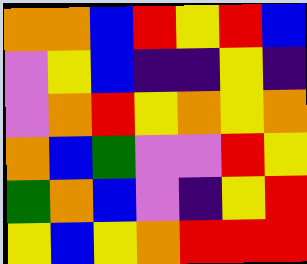[["orange", "orange", "blue", "red", "yellow", "red", "blue"], ["violet", "yellow", "blue", "indigo", "indigo", "yellow", "indigo"], ["violet", "orange", "red", "yellow", "orange", "yellow", "orange"], ["orange", "blue", "green", "violet", "violet", "red", "yellow"], ["green", "orange", "blue", "violet", "indigo", "yellow", "red"], ["yellow", "blue", "yellow", "orange", "red", "red", "red"]]